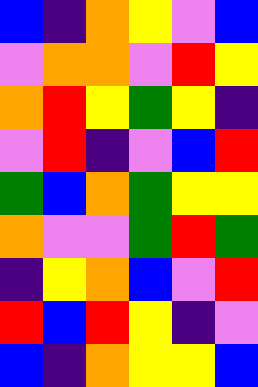[["blue", "indigo", "orange", "yellow", "violet", "blue"], ["violet", "orange", "orange", "violet", "red", "yellow"], ["orange", "red", "yellow", "green", "yellow", "indigo"], ["violet", "red", "indigo", "violet", "blue", "red"], ["green", "blue", "orange", "green", "yellow", "yellow"], ["orange", "violet", "violet", "green", "red", "green"], ["indigo", "yellow", "orange", "blue", "violet", "red"], ["red", "blue", "red", "yellow", "indigo", "violet"], ["blue", "indigo", "orange", "yellow", "yellow", "blue"]]